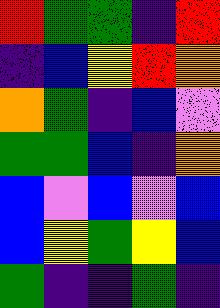[["red", "green", "green", "indigo", "red"], ["indigo", "blue", "yellow", "red", "orange"], ["orange", "green", "indigo", "blue", "violet"], ["green", "green", "blue", "indigo", "orange"], ["blue", "violet", "blue", "violet", "blue"], ["blue", "yellow", "green", "yellow", "blue"], ["green", "indigo", "indigo", "green", "indigo"]]